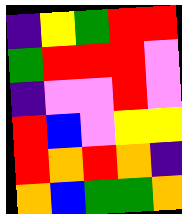[["indigo", "yellow", "green", "red", "red"], ["green", "red", "red", "red", "violet"], ["indigo", "violet", "violet", "red", "violet"], ["red", "blue", "violet", "yellow", "yellow"], ["red", "orange", "red", "orange", "indigo"], ["orange", "blue", "green", "green", "orange"]]